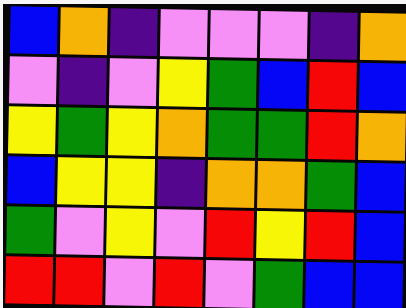[["blue", "orange", "indigo", "violet", "violet", "violet", "indigo", "orange"], ["violet", "indigo", "violet", "yellow", "green", "blue", "red", "blue"], ["yellow", "green", "yellow", "orange", "green", "green", "red", "orange"], ["blue", "yellow", "yellow", "indigo", "orange", "orange", "green", "blue"], ["green", "violet", "yellow", "violet", "red", "yellow", "red", "blue"], ["red", "red", "violet", "red", "violet", "green", "blue", "blue"]]